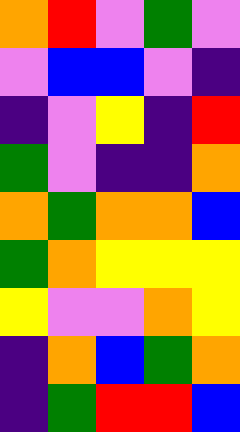[["orange", "red", "violet", "green", "violet"], ["violet", "blue", "blue", "violet", "indigo"], ["indigo", "violet", "yellow", "indigo", "red"], ["green", "violet", "indigo", "indigo", "orange"], ["orange", "green", "orange", "orange", "blue"], ["green", "orange", "yellow", "yellow", "yellow"], ["yellow", "violet", "violet", "orange", "yellow"], ["indigo", "orange", "blue", "green", "orange"], ["indigo", "green", "red", "red", "blue"]]